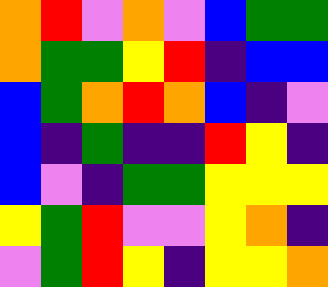[["orange", "red", "violet", "orange", "violet", "blue", "green", "green"], ["orange", "green", "green", "yellow", "red", "indigo", "blue", "blue"], ["blue", "green", "orange", "red", "orange", "blue", "indigo", "violet"], ["blue", "indigo", "green", "indigo", "indigo", "red", "yellow", "indigo"], ["blue", "violet", "indigo", "green", "green", "yellow", "yellow", "yellow"], ["yellow", "green", "red", "violet", "violet", "yellow", "orange", "indigo"], ["violet", "green", "red", "yellow", "indigo", "yellow", "yellow", "orange"]]